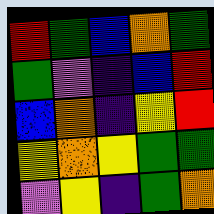[["red", "green", "blue", "orange", "green"], ["green", "violet", "indigo", "blue", "red"], ["blue", "orange", "indigo", "yellow", "red"], ["yellow", "orange", "yellow", "green", "green"], ["violet", "yellow", "indigo", "green", "orange"]]